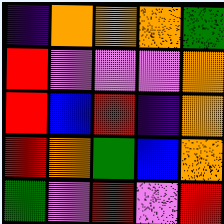[["indigo", "orange", "orange", "orange", "green"], ["red", "violet", "violet", "violet", "orange"], ["red", "blue", "red", "indigo", "orange"], ["red", "orange", "green", "blue", "orange"], ["green", "violet", "red", "violet", "red"]]